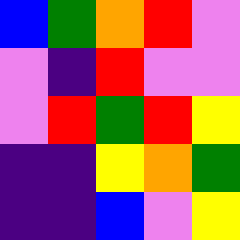[["blue", "green", "orange", "red", "violet"], ["violet", "indigo", "red", "violet", "violet"], ["violet", "red", "green", "red", "yellow"], ["indigo", "indigo", "yellow", "orange", "green"], ["indigo", "indigo", "blue", "violet", "yellow"]]